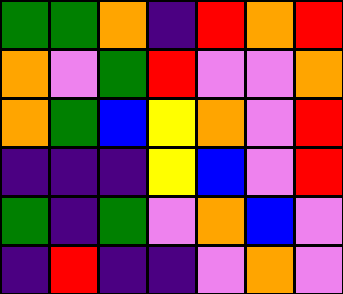[["green", "green", "orange", "indigo", "red", "orange", "red"], ["orange", "violet", "green", "red", "violet", "violet", "orange"], ["orange", "green", "blue", "yellow", "orange", "violet", "red"], ["indigo", "indigo", "indigo", "yellow", "blue", "violet", "red"], ["green", "indigo", "green", "violet", "orange", "blue", "violet"], ["indigo", "red", "indigo", "indigo", "violet", "orange", "violet"]]